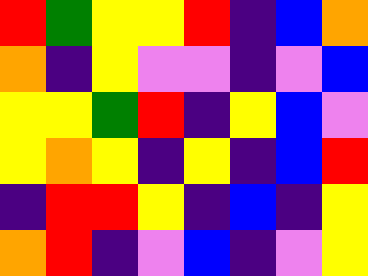[["red", "green", "yellow", "yellow", "red", "indigo", "blue", "orange"], ["orange", "indigo", "yellow", "violet", "violet", "indigo", "violet", "blue"], ["yellow", "yellow", "green", "red", "indigo", "yellow", "blue", "violet"], ["yellow", "orange", "yellow", "indigo", "yellow", "indigo", "blue", "red"], ["indigo", "red", "red", "yellow", "indigo", "blue", "indigo", "yellow"], ["orange", "red", "indigo", "violet", "blue", "indigo", "violet", "yellow"]]